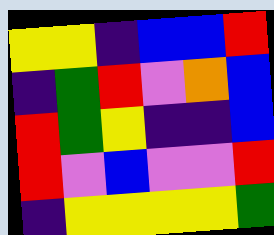[["yellow", "yellow", "indigo", "blue", "blue", "red"], ["indigo", "green", "red", "violet", "orange", "blue"], ["red", "green", "yellow", "indigo", "indigo", "blue"], ["red", "violet", "blue", "violet", "violet", "red"], ["indigo", "yellow", "yellow", "yellow", "yellow", "green"]]